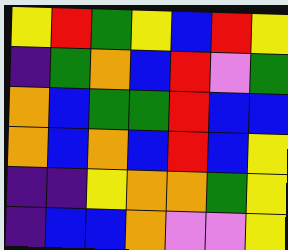[["yellow", "red", "green", "yellow", "blue", "red", "yellow"], ["indigo", "green", "orange", "blue", "red", "violet", "green"], ["orange", "blue", "green", "green", "red", "blue", "blue"], ["orange", "blue", "orange", "blue", "red", "blue", "yellow"], ["indigo", "indigo", "yellow", "orange", "orange", "green", "yellow"], ["indigo", "blue", "blue", "orange", "violet", "violet", "yellow"]]